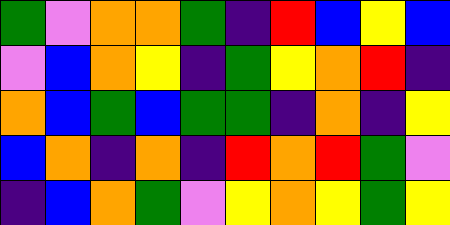[["green", "violet", "orange", "orange", "green", "indigo", "red", "blue", "yellow", "blue"], ["violet", "blue", "orange", "yellow", "indigo", "green", "yellow", "orange", "red", "indigo"], ["orange", "blue", "green", "blue", "green", "green", "indigo", "orange", "indigo", "yellow"], ["blue", "orange", "indigo", "orange", "indigo", "red", "orange", "red", "green", "violet"], ["indigo", "blue", "orange", "green", "violet", "yellow", "orange", "yellow", "green", "yellow"]]